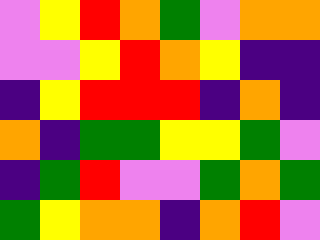[["violet", "yellow", "red", "orange", "green", "violet", "orange", "orange"], ["violet", "violet", "yellow", "red", "orange", "yellow", "indigo", "indigo"], ["indigo", "yellow", "red", "red", "red", "indigo", "orange", "indigo"], ["orange", "indigo", "green", "green", "yellow", "yellow", "green", "violet"], ["indigo", "green", "red", "violet", "violet", "green", "orange", "green"], ["green", "yellow", "orange", "orange", "indigo", "orange", "red", "violet"]]